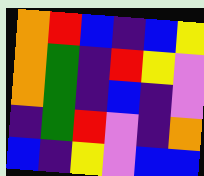[["orange", "red", "blue", "indigo", "blue", "yellow"], ["orange", "green", "indigo", "red", "yellow", "violet"], ["orange", "green", "indigo", "blue", "indigo", "violet"], ["indigo", "green", "red", "violet", "indigo", "orange"], ["blue", "indigo", "yellow", "violet", "blue", "blue"]]